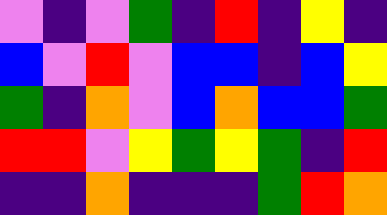[["violet", "indigo", "violet", "green", "indigo", "red", "indigo", "yellow", "indigo"], ["blue", "violet", "red", "violet", "blue", "blue", "indigo", "blue", "yellow"], ["green", "indigo", "orange", "violet", "blue", "orange", "blue", "blue", "green"], ["red", "red", "violet", "yellow", "green", "yellow", "green", "indigo", "red"], ["indigo", "indigo", "orange", "indigo", "indigo", "indigo", "green", "red", "orange"]]